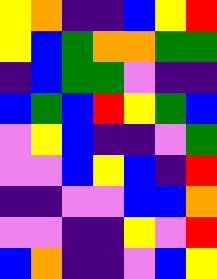[["yellow", "orange", "indigo", "indigo", "blue", "yellow", "red"], ["yellow", "blue", "green", "orange", "orange", "green", "green"], ["indigo", "blue", "green", "green", "violet", "indigo", "indigo"], ["blue", "green", "blue", "red", "yellow", "green", "blue"], ["violet", "yellow", "blue", "indigo", "indigo", "violet", "green"], ["violet", "violet", "blue", "yellow", "blue", "indigo", "red"], ["indigo", "indigo", "violet", "violet", "blue", "blue", "orange"], ["violet", "violet", "indigo", "indigo", "yellow", "violet", "red"], ["blue", "orange", "indigo", "indigo", "violet", "blue", "yellow"]]